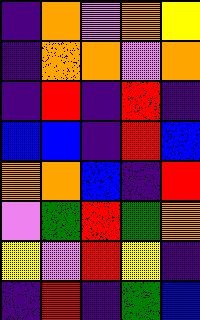[["indigo", "orange", "violet", "orange", "yellow"], ["indigo", "orange", "orange", "violet", "orange"], ["indigo", "red", "indigo", "red", "indigo"], ["blue", "blue", "indigo", "red", "blue"], ["orange", "orange", "blue", "indigo", "red"], ["violet", "green", "red", "green", "orange"], ["yellow", "violet", "red", "yellow", "indigo"], ["indigo", "red", "indigo", "green", "blue"]]